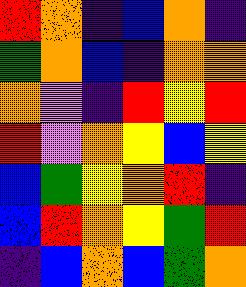[["red", "orange", "indigo", "blue", "orange", "indigo"], ["green", "orange", "blue", "indigo", "orange", "orange"], ["orange", "violet", "indigo", "red", "yellow", "red"], ["red", "violet", "orange", "yellow", "blue", "yellow"], ["blue", "green", "yellow", "orange", "red", "indigo"], ["blue", "red", "orange", "yellow", "green", "red"], ["indigo", "blue", "orange", "blue", "green", "orange"]]